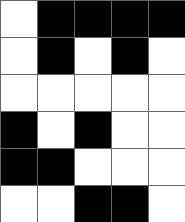[["white", "black", "black", "black", "black"], ["white", "black", "white", "black", "white"], ["white", "white", "white", "white", "white"], ["black", "white", "black", "white", "white"], ["black", "black", "white", "white", "white"], ["white", "white", "black", "black", "white"]]